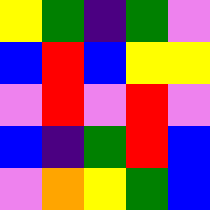[["yellow", "green", "indigo", "green", "violet"], ["blue", "red", "blue", "yellow", "yellow"], ["violet", "red", "violet", "red", "violet"], ["blue", "indigo", "green", "red", "blue"], ["violet", "orange", "yellow", "green", "blue"]]